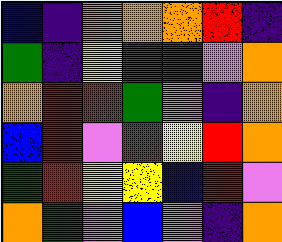[["blue", "indigo", "orange", "orange", "orange", "red", "indigo"], ["green", "indigo", "yellow", "green", "green", "violet", "orange"], ["orange", "red", "red", "green", "violet", "indigo", "orange"], ["blue", "red", "violet", "red", "yellow", "red", "orange"], ["green", "red", "yellow", "yellow", "blue", "red", "violet"], ["orange", "green", "violet", "blue", "violet", "indigo", "orange"]]